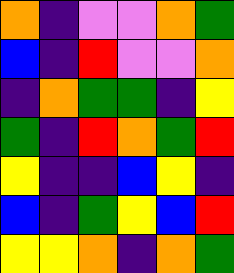[["orange", "indigo", "violet", "violet", "orange", "green"], ["blue", "indigo", "red", "violet", "violet", "orange"], ["indigo", "orange", "green", "green", "indigo", "yellow"], ["green", "indigo", "red", "orange", "green", "red"], ["yellow", "indigo", "indigo", "blue", "yellow", "indigo"], ["blue", "indigo", "green", "yellow", "blue", "red"], ["yellow", "yellow", "orange", "indigo", "orange", "green"]]